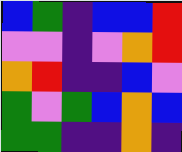[["blue", "green", "indigo", "blue", "blue", "red"], ["violet", "violet", "indigo", "violet", "orange", "red"], ["orange", "red", "indigo", "indigo", "blue", "violet"], ["green", "violet", "green", "blue", "orange", "blue"], ["green", "green", "indigo", "indigo", "orange", "indigo"]]